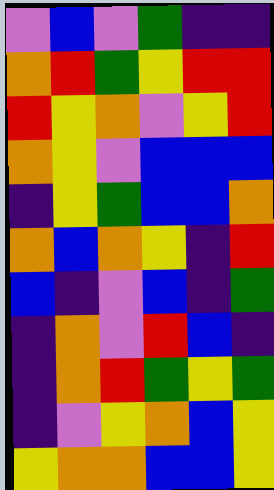[["violet", "blue", "violet", "green", "indigo", "indigo"], ["orange", "red", "green", "yellow", "red", "red"], ["red", "yellow", "orange", "violet", "yellow", "red"], ["orange", "yellow", "violet", "blue", "blue", "blue"], ["indigo", "yellow", "green", "blue", "blue", "orange"], ["orange", "blue", "orange", "yellow", "indigo", "red"], ["blue", "indigo", "violet", "blue", "indigo", "green"], ["indigo", "orange", "violet", "red", "blue", "indigo"], ["indigo", "orange", "red", "green", "yellow", "green"], ["indigo", "violet", "yellow", "orange", "blue", "yellow"], ["yellow", "orange", "orange", "blue", "blue", "yellow"]]